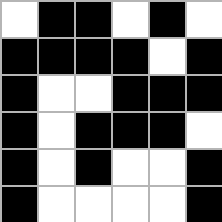[["white", "black", "black", "white", "black", "white"], ["black", "black", "black", "black", "white", "black"], ["black", "white", "white", "black", "black", "black"], ["black", "white", "black", "black", "black", "white"], ["black", "white", "black", "white", "white", "black"], ["black", "white", "white", "white", "white", "black"]]